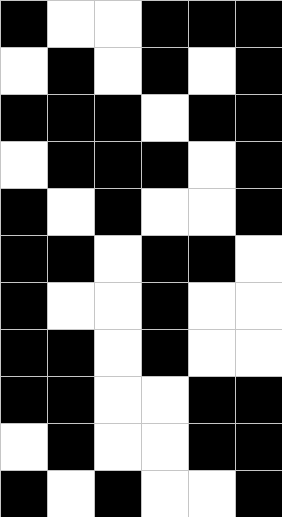[["black", "white", "white", "black", "black", "black"], ["white", "black", "white", "black", "white", "black"], ["black", "black", "black", "white", "black", "black"], ["white", "black", "black", "black", "white", "black"], ["black", "white", "black", "white", "white", "black"], ["black", "black", "white", "black", "black", "white"], ["black", "white", "white", "black", "white", "white"], ["black", "black", "white", "black", "white", "white"], ["black", "black", "white", "white", "black", "black"], ["white", "black", "white", "white", "black", "black"], ["black", "white", "black", "white", "white", "black"]]